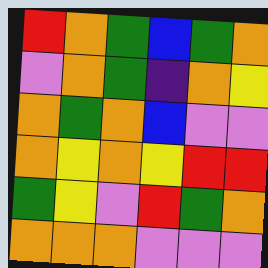[["red", "orange", "green", "blue", "green", "orange"], ["violet", "orange", "green", "indigo", "orange", "yellow"], ["orange", "green", "orange", "blue", "violet", "violet"], ["orange", "yellow", "orange", "yellow", "red", "red"], ["green", "yellow", "violet", "red", "green", "orange"], ["orange", "orange", "orange", "violet", "violet", "violet"]]